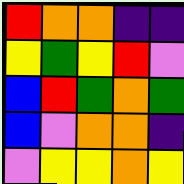[["red", "orange", "orange", "indigo", "indigo"], ["yellow", "green", "yellow", "red", "violet"], ["blue", "red", "green", "orange", "green"], ["blue", "violet", "orange", "orange", "indigo"], ["violet", "yellow", "yellow", "orange", "yellow"]]